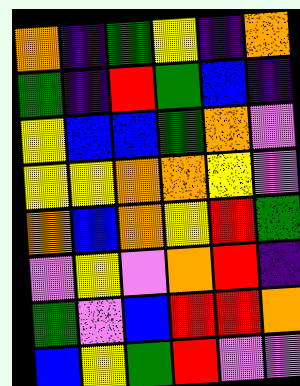[["orange", "indigo", "green", "yellow", "indigo", "orange"], ["green", "indigo", "red", "green", "blue", "indigo"], ["yellow", "blue", "blue", "green", "orange", "violet"], ["yellow", "yellow", "orange", "orange", "yellow", "violet"], ["orange", "blue", "orange", "yellow", "red", "green"], ["violet", "yellow", "violet", "orange", "red", "indigo"], ["green", "violet", "blue", "red", "red", "orange"], ["blue", "yellow", "green", "red", "violet", "violet"]]